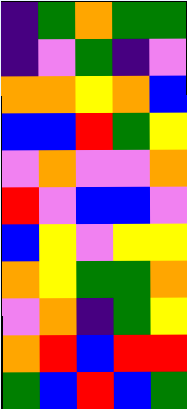[["indigo", "green", "orange", "green", "green"], ["indigo", "violet", "green", "indigo", "violet"], ["orange", "orange", "yellow", "orange", "blue"], ["blue", "blue", "red", "green", "yellow"], ["violet", "orange", "violet", "violet", "orange"], ["red", "violet", "blue", "blue", "violet"], ["blue", "yellow", "violet", "yellow", "yellow"], ["orange", "yellow", "green", "green", "orange"], ["violet", "orange", "indigo", "green", "yellow"], ["orange", "red", "blue", "red", "red"], ["green", "blue", "red", "blue", "green"]]